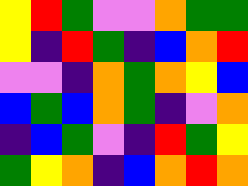[["yellow", "red", "green", "violet", "violet", "orange", "green", "green"], ["yellow", "indigo", "red", "green", "indigo", "blue", "orange", "red"], ["violet", "violet", "indigo", "orange", "green", "orange", "yellow", "blue"], ["blue", "green", "blue", "orange", "green", "indigo", "violet", "orange"], ["indigo", "blue", "green", "violet", "indigo", "red", "green", "yellow"], ["green", "yellow", "orange", "indigo", "blue", "orange", "red", "orange"]]